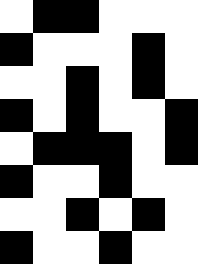[["white", "black", "black", "white", "white", "white"], ["black", "white", "white", "white", "black", "white"], ["white", "white", "black", "white", "black", "white"], ["black", "white", "black", "white", "white", "black"], ["white", "black", "black", "black", "white", "black"], ["black", "white", "white", "black", "white", "white"], ["white", "white", "black", "white", "black", "white"], ["black", "white", "white", "black", "white", "white"]]